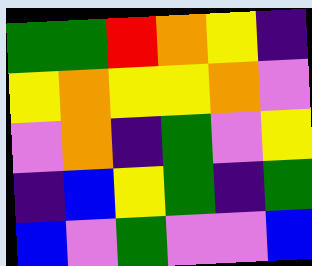[["green", "green", "red", "orange", "yellow", "indigo"], ["yellow", "orange", "yellow", "yellow", "orange", "violet"], ["violet", "orange", "indigo", "green", "violet", "yellow"], ["indigo", "blue", "yellow", "green", "indigo", "green"], ["blue", "violet", "green", "violet", "violet", "blue"]]